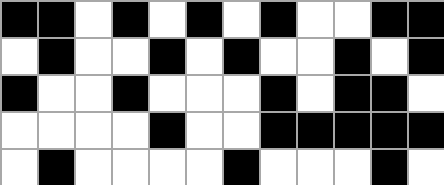[["black", "black", "white", "black", "white", "black", "white", "black", "white", "white", "black", "black"], ["white", "black", "white", "white", "black", "white", "black", "white", "white", "black", "white", "black"], ["black", "white", "white", "black", "white", "white", "white", "black", "white", "black", "black", "white"], ["white", "white", "white", "white", "black", "white", "white", "black", "black", "black", "black", "black"], ["white", "black", "white", "white", "white", "white", "black", "white", "white", "white", "black", "white"]]